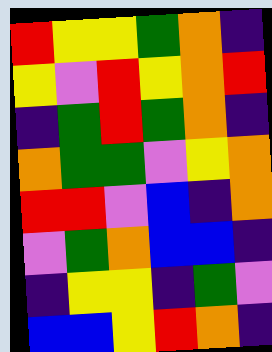[["red", "yellow", "yellow", "green", "orange", "indigo"], ["yellow", "violet", "red", "yellow", "orange", "red"], ["indigo", "green", "red", "green", "orange", "indigo"], ["orange", "green", "green", "violet", "yellow", "orange"], ["red", "red", "violet", "blue", "indigo", "orange"], ["violet", "green", "orange", "blue", "blue", "indigo"], ["indigo", "yellow", "yellow", "indigo", "green", "violet"], ["blue", "blue", "yellow", "red", "orange", "indigo"]]